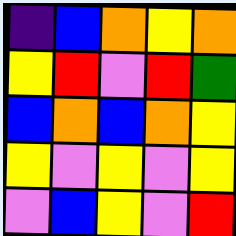[["indigo", "blue", "orange", "yellow", "orange"], ["yellow", "red", "violet", "red", "green"], ["blue", "orange", "blue", "orange", "yellow"], ["yellow", "violet", "yellow", "violet", "yellow"], ["violet", "blue", "yellow", "violet", "red"]]